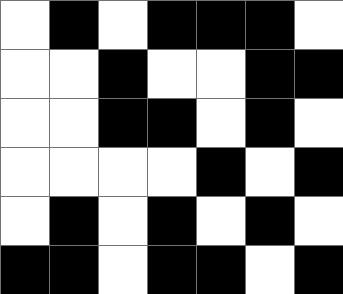[["white", "black", "white", "black", "black", "black", "white"], ["white", "white", "black", "white", "white", "black", "black"], ["white", "white", "black", "black", "white", "black", "white"], ["white", "white", "white", "white", "black", "white", "black"], ["white", "black", "white", "black", "white", "black", "white"], ["black", "black", "white", "black", "black", "white", "black"]]